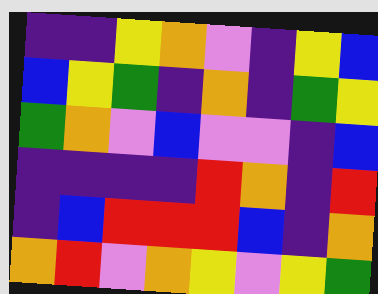[["indigo", "indigo", "yellow", "orange", "violet", "indigo", "yellow", "blue"], ["blue", "yellow", "green", "indigo", "orange", "indigo", "green", "yellow"], ["green", "orange", "violet", "blue", "violet", "violet", "indigo", "blue"], ["indigo", "indigo", "indigo", "indigo", "red", "orange", "indigo", "red"], ["indigo", "blue", "red", "red", "red", "blue", "indigo", "orange"], ["orange", "red", "violet", "orange", "yellow", "violet", "yellow", "green"]]